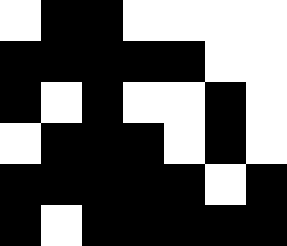[["white", "black", "black", "white", "white", "white", "white"], ["black", "black", "black", "black", "black", "white", "white"], ["black", "white", "black", "white", "white", "black", "white"], ["white", "black", "black", "black", "white", "black", "white"], ["black", "black", "black", "black", "black", "white", "black"], ["black", "white", "black", "black", "black", "black", "black"]]